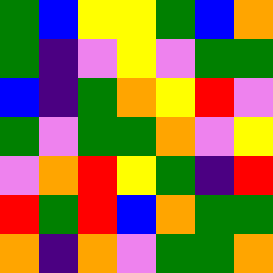[["green", "blue", "yellow", "yellow", "green", "blue", "orange"], ["green", "indigo", "violet", "yellow", "violet", "green", "green"], ["blue", "indigo", "green", "orange", "yellow", "red", "violet"], ["green", "violet", "green", "green", "orange", "violet", "yellow"], ["violet", "orange", "red", "yellow", "green", "indigo", "red"], ["red", "green", "red", "blue", "orange", "green", "green"], ["orange", "indigo", "orange", "violet", "green", "green", "orange"]]